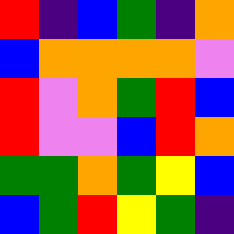[["red", "indigo", "blue", "green", "indigo", "orange"], ["blue", "orange", "orange", "orange", "orange", "violet"], ["red", "violet", "orange", "green", "red", "blue"], ["red", "violet", "violet", "blue", "red", "orange"], ["green", "green", "orange", "green", "yellow", "blue"], ["blue", "green", "red", "yellow", "green", "indigo"]]